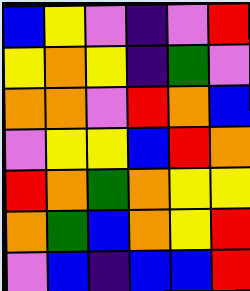[["blue", "yellow", "violet", "indigo", "violet", "red"], ["yellow", "orange", "yellow", "indigo", "green", "violet"], ["orange", "orange", "violet", "red", "orange", "blue"], ["violet", "yellow", "yellow", "blue", "red", "orange"], ["red", "orange", "green", "orange", "yellow", "yellow"], ["orange", "green", "blue", "orange", "yellow", "red"], ["violet", "blue", "indigo", "blue", "blue", "red"]]